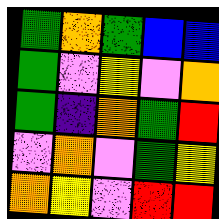[["green", "orange", "green", "blue", "blue"], ["green", "violet", "yellow", "violet", "orange"], ["green", "indigo", "orange", "green", "red"], ["violet", "orange", "violet", "green", "yellow"], ["orange", "yellow", "violet", "red", "red"]]